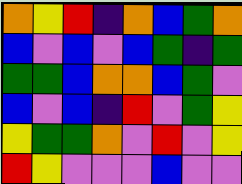[["orange", "yellow", "red", "indigo", "orange", "blue", "green", "orange"], ["blue", "violet", "blue", "violet", "blue", "green", "indigo", "green"], ["green", "green", "blue", "orange", "orange", "blue", "green", "violet"], ["blue", "violet", "blue", "indigo", "red", "violet", "green", "yellow"], ["yellow", "green", "green", "orange", "violet", "red", "violet", "yellow"], ["red", "yellow", "violet", "violet", "violet", "blue", "violet", "violet"]]